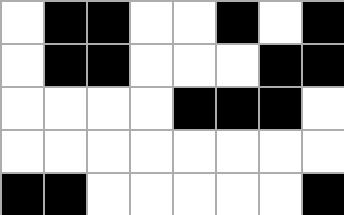[["white", "black", "black", "white", "white", "black", "white", "black"], ["white", "black", "black", "white", "white", "white", "black", "black"], ["white", "white", "white", "white", "black", "black", "black", "white"], ["white", "white", "white", "white", "white", "white", "white", "white"], ["black", "black", "white", "white", "white", "white", "white", "black"]]